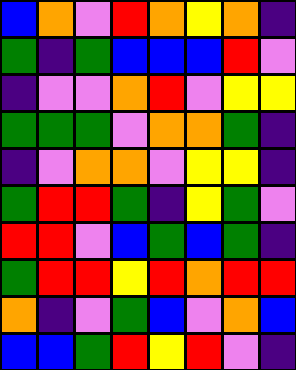[["blue", "orange", "violet", "red", "orange", "yellow", "orange", "indigo"], ["green", "indigo", "green", "blue", "blue", "blue", "red", "violet"], ["indigo", "violet", "violet", "orange", "red", "violet", "yellow", "yellow"], ["green", "green", "green", "violet", "orange", "orange", "green", "indigo"], ["indigo", "violet", "orange", "orange", "violet", "yellow", "yellow", "indigo"], ["green", "red", "red", "green", "indigo", "yellow", "green", "violet"], ["red", "red", "violet", "blue", "green", "blue", "green", "indigo"], ["green", "red", "red", "yellow", "red", "orange", "red", "red"], ["orange", "indigo", "violet", "green", "blue", "violet", "orange", "blue"], ["blue", "blue", "green", "red", "yellow", "red", "violet", "indigo"]]